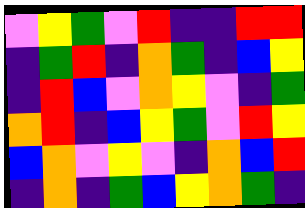[["violet", "yellow", "green", "violet", "red", "indigo", "indigo", "red", "red"], ["indigo", "green", "red", "indigo", "orange", "green", "indigo", "blue", "yellow"], ["indigo", "red", "blue", "violet", "orange", "yellow", "violet", "indigo", "green"], ["orange", "red", "indigo", "blue", "yellow", "green", "violet", "red", "yellow"], ["blue", "orange", "violet", "yellow", "violet", "indigo", "orange", "blue", "red"], ["indigo", "orange", "indigo", "green", "blue", "yellow", "orange", "green", "indigo"]]